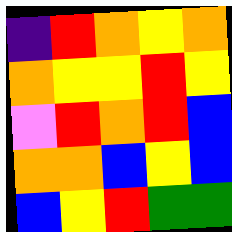[["indigo", "red", "orange", "yellow", "orange"], ["orange", "yellow", "yellow", "red", "yellow"], ["violet", "red", "orange", "red", "blue"], ["orange", "orange", "blue", "yellow", "blue"], ["blue", "yellow", "red", "green", "green"]]